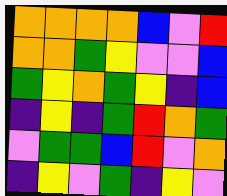[["orange", "orange", "orange", "orange", "blue", "violet", "red"], ["orange", "orange", "green", "yellow", "violet", "violet", "blue"], ["green", "yellow", "orange", "green", "yellow", "indigo", "blue"], ["indigo", "yellow", "indigo", "green", "red", "orange", "green"], ["violet", "green", "green", "blue", "red", "violet", "orange"], ["indigo", "yellow", "violet", "green", "indigo", "yellow", "violet"]]